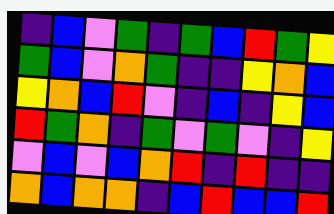[["indigo", "blue", "violet", "green", "indigo", "green", "blue", "red", "green", "yellow"], ["green", "blue", "violet", "orange", "green", "indigo", "indigo", "yellow", "orange", "blue"], ["yellow", "orange", "blue", "red", "violet", "indigo", "blue", "indigo", "yellow", "blue"], ["red", "green", "orange", "indigo", "green", "violet", "green", "violet", "indigo", "yellow"], ["violet", "blue", "violet", "blue", "orange", "red", "indigo", "red", "indigo", "indigo"], ["orange", "blue", "orange", "orange", "indigo", "blue", "red", "blue", "blue", "red"]]